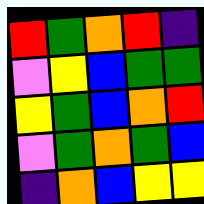[["red", "green", "orange", "red", "indigo"], ["violet", "yellow", "blue", "green", "green"], ["yellow", "green", "blue", "orange", "red"], ["violet", "green", "orange", "green", "blue"], ["indigo", "orange", "blue", "yellow", "yellow"]]